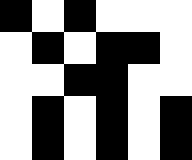[["black", "white", "black", "white", "white", "white"], ["white", "black", "white", "black", "black", "white"], ["white", "white", "black", "black", "white", "white"], ["white", "black", "white", "black", "white", "black"], ["white", "black", "white", "black", "white", "black"]]